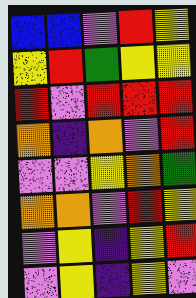[["blue", "blue", "violet", "red", "yellow"], ["yellow", "red", "green", "yellow", "yellow"], ["red", "violet", "red", "red", "red"], ["orange", "indigo", "orange", "violet", "red"], ["violet", "violet", "yellow", "orange", "green"], ["orange", "orange", "violet", "red", "yellow"], ["violet", "yellow", "indigo", "yellow", "red"], ["violet", "yellow", "indigo", "yellow", "violet"]]